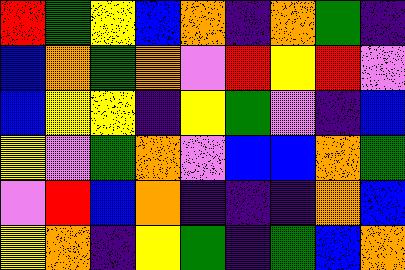[["red", "green", "yellow", "blue", "orange", "indigo", "orange", "green", "indigo"], ["blue", "orange", "green", "orange", "violet", "red", "yellow", "red", "violet"], ["blue", "yellow", "yellow", "indigo", "yellow", "green", "violet", "indigo", "blue"], ["yellow", "violet", "green", "orange", "violet", "blue", "blue", "orange", "green"], ["violet", "red", "blue", "orange", "indigo", "indigo", "indigo", "orange", "blue"], ["yellow", "orange", "indigo", "yellow", "green", "indigo", "green", "blue", "orange"]]